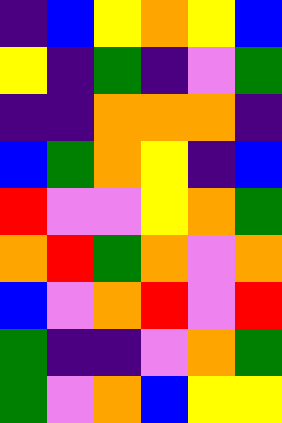[["indigo", "blue", "yellow", "orange", "yellow", "blue"], ["yellow", "indigo", "green", "indigo", "violet", "green"], ["indigo", "indigo", "orange", "orange", "orange", "indigo"], ["blue", "green", "orange", "yellow", "indigo", "blue"], ["red", "violet", "violet", "yellow", "orange", "green"], ["orange", "red", "green", "orange", "violet", "orange"], ["blue", "violet", "orange", "red", "violet", "red"], ["green", "indigo", "indigo", "violet", "orange", "green"], ["green", "violet", "orange", "blue", "yellow", "yellow"]]